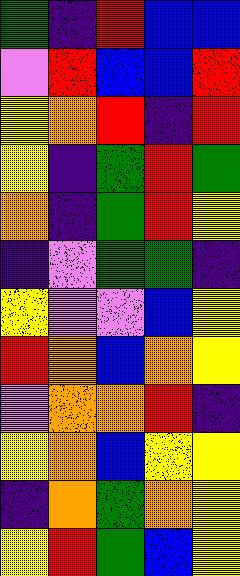[["green", "indigo", "red", "blue", "blue"], ["violet", "red", "blue", "blue", "red"], ["yellow", "orange", "red", "indigo", "red"], ["yellow", "indigo", "green", "red", "green"], ["orange", "indigo", "green", "red", "yellow"], ["indigo", "violet", "green", "green", "indigo"], ["yellow", "violet", "violet", "blue", "yellow"], ["red", "orange", "blue", "orange", "yellow"], ["violet", "orange", "orange", "red", "indigo"], ["yellow", "orange", "blue", "yellow", "yellow"], ["indigo", "orange", "green", "orange", "yellow"], ["yellow", "red", "green", "blue", "yellow"]]